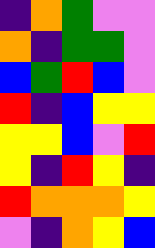[["indigo", "orange", "green", "violet", "violet"], ["orange", "indigo", "green", "green", "violet"], ["blue", "green", "red", "blue", "violet"], ["red", "indigo", "blue", "yellow", "yellow"], ["yellow", "yellow", "blue", "violet", "red"], ["yellow", "indigo", "red", "yellow", "indigo"], ["red", "orange", "orange", "orange", "yellow"], ["violet", "indigo", "orange", "yellow", "blue"]]